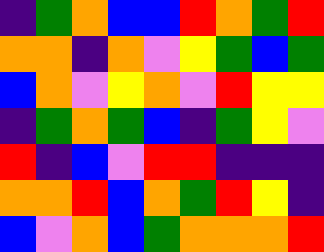[["indigo", "green", "orange", "blue", "blue", "red", "orange", "green", "red"], ["orange", "orange", "indigo", "orange", "violet", "yellow", "green", "blue", "green"], ["blue", "orange", "violet", "yellow", "orange", "violet", "red", "yellow", "yellow"], ["indigo", "green", "orange", "green", "blue", "indigo", "green", "yellow", "violet"], ["red", "indigo", "blue", "violet", "red", "red", "indigo", "indigo", "indigo"], ["orange", "orange", "red", "blue", "orange", "green", "red", "yellow", "indigo"], ["blue", "violet", "orange", "blue", "green", "orange", "orange", "orange", "red"]]